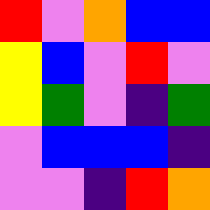[["red", "violet", "orange", "blue", "blue"], ["yellow", "blue", "violet", "red", "violet"], ["yellow", "green", "violet", "indigo", "green"], ["violet", "blue", "blue", "blue", "indigo"], ["violet", "violet", "indigo", "red", "orange"]]